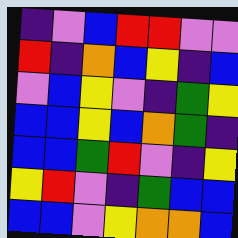[["indigo", "violet", "blue", "red", "red", "violet", "violet"], ["red", "indigo", "orange", "blue", "yellow", "indigo", "blue"], ["violet", "blue", "yellow", "violet", "indigo", "green", "yellow"], ["blue", "blue", "yellow", "blue", "orange", "green", "indigo"], ["blue", "blue", "green", "red", "violet", "indigo", "yellow"], ["yellow", "red", "violet", "indigo", "green", "blue", "blue"], ["blue", "blue", "violet", "yellow", "orange", "orange", "blue"]]